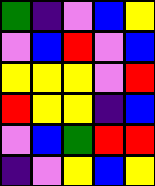[["green", "indigo", "violet", "blue", "yellow"], ["violet", "blue", "red", "violet", "blue"], ["yellow", "yellow", "yellow", "violet", "red"], ["red", "yellow", "yellow", "indigo", "blue"], ["violet", "blue", "green", "red", "red"], ["indigo", "violet", "yellow", "blue", "yellow"]]